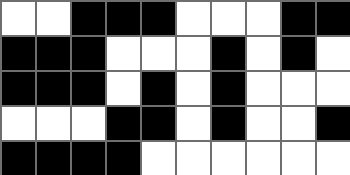[["white", "white", "black", "black", "black", "white", "white", "white", "black", "black"], ["black", "black", "black", "white", "white", "white", "black", "white", "black", "white"], ["black", "black", "black", "white", "black", "white", "black", "white", "white", "white"], ["white", "white", "white", "black", "black", "white", "black", "white", "white", "black"], ["black", "black", "black", "black", "white", "white", "white", "white", "white", "white"]]